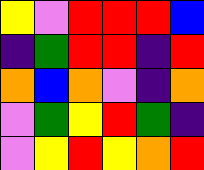[["yellow", "violet", "red", "red", "red", "blue"], ["indigo", "green", "red", "red", "indigo", "red"], ["orange", "blue", "orange", "violet", "indigo", "orange"], ["violet", "green", "yellow", "red", "green", "indigo"], ["violet", "yellow", "red", "yellow", "orange", "red"]]